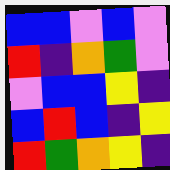[["blue", "blue", "violet", "blue", "violet"], ["red", "indigo", "orange", "green", "violet"], ["violet", "blue", "blue", "yellow", "indigo"], ["blue", "red", "blue", "indigo", "yellow"], ["red", "green", "orange", "yellow", "indigo"]]